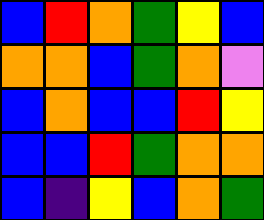[["blue", "red", "orange", "green", "yellow", "blue"], ["orange", "orange", "blue", "green", "orange", "violet"], ["blue", "orange", "blue", "blue", "red", "yellow"], ["blue", "blue", "red", "green", "orange", "orange"], ["blue", "indigo", "yellow", "blue", "orange", "green"]]